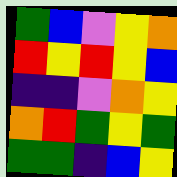[["green", "blue", "violet", "yellow", "orange"], ["red", "yellow", "red", "yellow", "blue"], ["indigo", "indigo", "violet", "orange", "yellow"], ["orange", "red", "green", "yellow", "green"], ["green", "green", "indigo", "blue", "yellow"]]